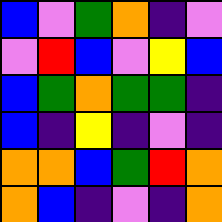[["blue", "violet", "green", "orange", "indigo", "violet"], ["violet", "red", "blue", "violet", "yellow", "blue"], ["blue", "green", "orange", "green", "green", "indigo"], ["blue", "indigo", "yellow", "indigo", "violet", "indigo"], ["orange", "orange", "blue", "green", "red", "orange"], ["orange", "blue", "indigo", "violet", "indigo", "orange"]]